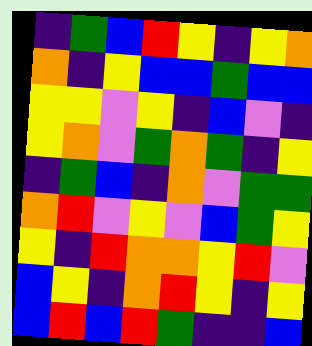[["indigo", "green", "blue", "red", "yellow", "indigo", "yellow", "orange"], ["orange", "indigo", "yellow", "blue", "blue", "green", "blue", "blue"], ["yellow", "yellow", "violet", "yellow", "indigo", "blue", "violet", "indigo"], ["yellow", "orange", "violet", "green", "orange", "green", "indigo", "yellow"], ["indigo", "green", "blue", "indigo", "orange", "violet", "green", "green"], ["orange", "red", "violet", "yellow", "violet", "blue", "green", "yellow"], ["yellow", "indigo", "red", "orange", "orange", "yellow", "red", "violet"], ["blue", "yellow", "indigo", "orange", "red", "yellow", "indigo", "yellow"], ["blue", "red", "blue", "red", "green", "indigo", "indigo", "blue"]]